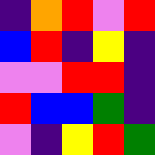[["indigo", "orange", "red", "violet", "red"], ["blue", "red", "indigo", "yellow", "indigo"], ["violet", "violet", "red", "red", "indigo"], ["red", "blue", "blue", "green", "indigo"], ["violet", "indigo", "yellow", "red", "green"]]